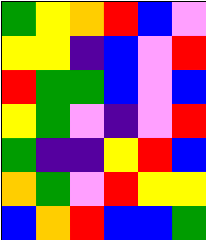[["green", "yellow", "orange", "red", "blue", "violet"], ["yellow", "yellow", "indigo", "blue", "violet", "red"], ["red", "green", "green", "blue", "violet", "blue"], ["yellow", "green", "violet", "indigo", "violet", "red"], ["green", "indigo", "indigo", "yellow", "red", "blue"], ["orange", "green", "violet", "red", "yellow", "yellow"], ["blue", "orange", "red", "blue", "blue", "green"]]